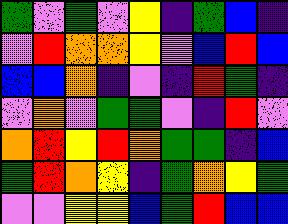[["green", "violet", "green", "violet", "yellow", "indigo", "green", "blue", "indigo"], ["violet", "red", "orange", "orange", "yellow", "violet", "blue", "red", "blue"], ["blue", "blue", "orange", "indigo", "violet", "indigo", "red", "green", "indigo"], ["violet", "orange", "violet", "green", "green", "violet", "indigo", "red", "violet"], ["orange", "red", "yellow", "red", "orange", "green", "green", "indigo", "blue"], ["green", "red", "orange", "yellow", "indigo", "green", "orange", "yellow", "green"], ["violet", "violet", "yellow", "yellow", "blue", "green", "red", "blue", "blue"]]